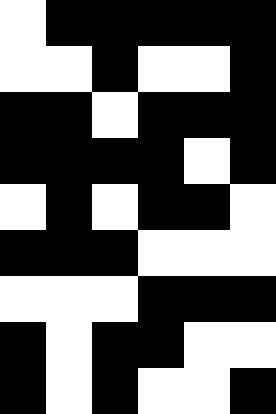[["white", "black", "black", "black", "black", "black"], ["white", "white", "black", "white", "white", "black"], ["black", "black", "white", "black", "black", "black"], ["black", "black", "black", "black", "white", "black"], ["white", "black", "white", "black", "black", "white"], ["black", "black", "black", "white", "white", "white"], ["white", "white", "white", "black", "black", "black"], ["black", "white", "black", "black", "white", "white"], ["black", "white", "black", "white", "white", "black"]]